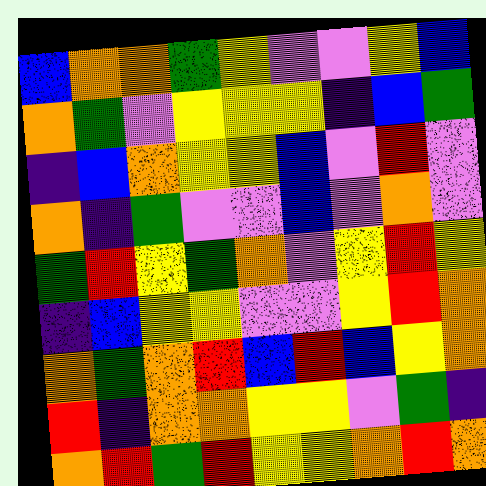[["blue", "orange", "orange", "green", "yellow", "violet", "violet", "yellow", "blue"], ["orange", "green", "violet", "yellow", "yellow", "yellow", "indigo", "blue", "green"], ["indigo", "blue", "orange", "yellow", "yellow", "blue", "violet", "red", "violet"], ["orange", "indigo", "green", "violet", "violet", "blue", "violet", "orange", "violet"], ["green", "red", "yellow", "green", "orange", "violet", "yellow", "red", "yellow"], ["indigo", "blue", "yellow", "yellow", "violet", "violet", "yellow", "red", "orange"], ["orange", "green", "orange", "red", "blue", "red", "blue", "yellow", "orange"], ["red", "indigo", "orange", "orange", "yellow", "yellow", "violet", "green", "indigo"], ["orange", "red", "green", "red", "yellow", "yellow", "orange", "red", "orange"]]